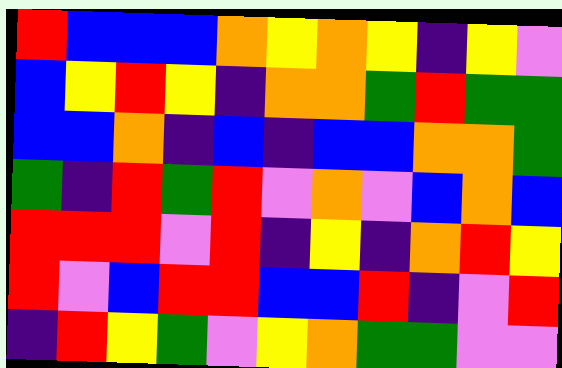[["red", "blue", "blue", "blue", "orange", "yellow", "orange", "yellow", "indigo", "yellow", "violet"], ["blue", "yellow", "red", "yellow", "indigo", "orange", "orange", "green", "red", "green", "green"], ["blue", "blue", "orange", "indigo", "blue", "indigo", "blue", "blue", "orange", "orange", "green"], ["green", "indigo", "red", "green", "red", "violet", "orange", "violet", "blue", "orange", "blue"], ["red", "red", "red", "violet", "red", "indigo", "yellow", "indigo", "orange", "red", "yellow"], ["red", "violet", "blue", "red", "red", "blue", "blue", "red", "indigo", "violet", "red"], ["indigo", "red", "yellow", "green", "violet", "yellow", "orange", "green", "green", "violet", "violet"]]